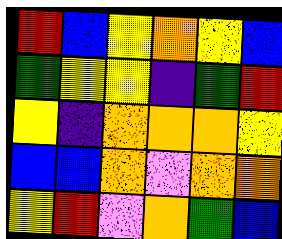[["red", "blue", "yellow", "orange", "yellow", "blue"], ["green", "yellow", "yellow", "indigo", "green", "red"], ["yellow", "indigo", "orange", "orange", "orange", "yellow"], ["blue", "blue", "orange", "violet", "orange", "orange"], ["yellow", "red", "violet", "orange", "green", "blue"]]